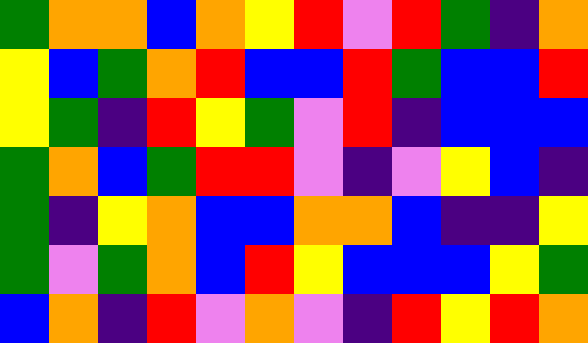[["green", "orange", "orange", "blue", "orange", "yellow", "red", "violet", "red", "green", "indigo", "orange"], ["yellow", "blue", "green", "orange", "red", "blue", "blue", "red", "green", "blue", "blue", "red"], ["yellow", "green", "indigo", "red", "yellow", "green", "violet", "red", "indigo", "blue", "blue", "blue"], ["green", "orange", "blue", "green", "red", "red", "violet", "indigo", "violet", "yellow", "blue", "indigo"], ["green", "indigo", "yellow", "orange", "blue", "blue", "orange", "orange", "blue", "indigo", "indigo", "yellow"], ["green", "violet", "green", "orange", "blue", "red", "yellow", "blue", "blue", "blue", "yellow", "green"], ["blue", "orange", "indigo", "red", "violet", "orange", "violet", "indigo", "red", "yellow", "red", "orange"]]